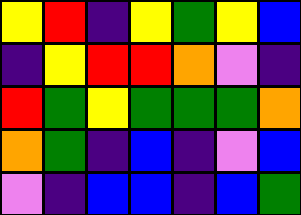[["yellow", "red", "indigo", "yellow", "green", "yellow", "blue"], ["indigo", "yellow", "red", "red", "orange", "violet", "indigo"], ["red", "green", "yellow", "green", "green", "green", "orange"], ["orange", "green", "indigo", "blue", "indigo", "violet", "blue"], ["violet", "indigo", "blue", "blue", "indigo", "blue", "green"]]